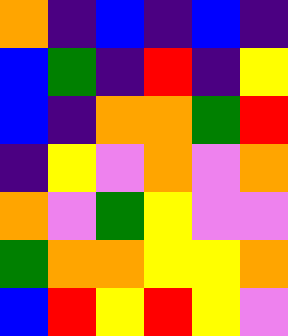[["orange", "indigo", "blue", "indigo", "blue", "indigo"], ["blue", "green", "indigo", "red", "indigo", "yellow"], ["blue", "indigo", "orange", "orange", "green", "red"], ["indigo", "yellow", "violet", "orange", "violet", "orange"], ["orange", "violet", "green", "yellow", "violet", "violet"], ["green", "orange", "orange", "yellow", "yellow", "orange"], ["blue", "red", "yellow", "red", "yellow", "violet"]]